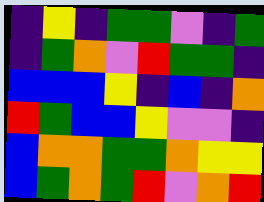[["indigo", "yellow", "indigo", "green", "green", "violet", "indigo", "green"], ["indigo", "green", "orange", "violet", "red", "green", "green", "indigo"], ["blue", "blue", "blue", "yellow", "indigo", "blue", "indigo", "orange"], ["red", "green", "blue", "blue", "yellow", "violet", "violet", "indigo"], ["blue", "orange", "orange", "green", "green", "orange", "yellow", "yellow"], ["blue", "green", "orange", "green", "red", "violet", "orange", "red"]]